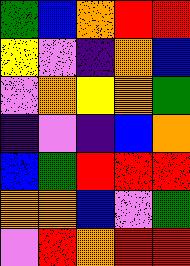[["green", "blue", "orange", "red", "red"], ["yellow", "violet", "indigo", "orange", "blue"], ["violet", "orange", "yellow", "orange", "green"], ["indigo", "violet", "indigo", "blue", "orange"], ["blue", "green", "red", "red", "red"], ["orange", "orange", "blue", "violet", "green"], ["violet", "red", "orange", "red", "red"]]